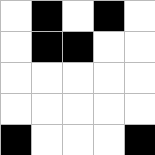[["white", "black", "white", "black", "white"], ["white", "black", "black", "white", "white"], ["white", "white", "white", "white", "white"], ["white", "white", "white", "white", "white"], ["black", "white", "white", "white", "black"]]